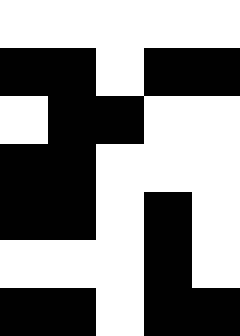[["white", "white", "white", "white", "white"], ["black", "black", "white", "black", "black"], ["white", "black", "black", "white", "white"], ["black", "black", "white", "white", "white"], ["black", "black", "white", "black", "white"], ["white", "white", "white", "black", "white"], ["black", "black", "white", "black", "black"]]